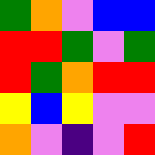[["green", "orange", "violet", "blue", "blue"], ["red", "red", "green", "violet", "green"], ["red", "green", "orange", "red", "red"], ["yellow", "blue", "yellow", "violet", "violet"], ["orange", "violet", "indigo", "violet", "red"]]